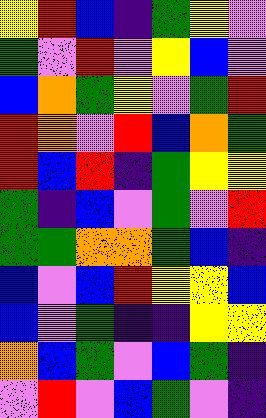[["yellow", "red", "blue", "indigo", "green", "yellow", "violet"], ["green", "violet", "red", "violet", "yellow", "blue", "violet"], ["blue", "orange", "green", "yellow", "violet", "green", "red"], ["red", "orange", "violet", "red", "blue", "orange", "green"], ["red", "blue", "red", "indigo", "green", "yellow", "yellow"], ["green", "indigo", "blue", "violet", "green", "violet", "red"], ["green", "green", "orange", "orange", "green", "blue", "indigo"], ["blue", "violet", "blue", "red", "yellow", "yellow", "blue"], ["blue", "violet", "green", "indigo", "indigo", "yellow", "yellow"], ["orange", "blue", "green", "violet", "blue", "green", "indigo"], ["violet", "red", "violet", "blue", "green", "violet", "indigo"]]